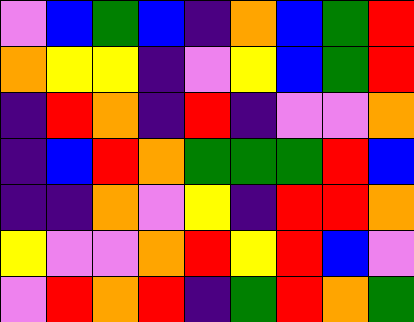[["violet", "blue", "green", "blue", "indigo", "orange", "blue", "green", "red"], ["orange", "yellow", "yellow", "indigo", "violet", "yellow", "blue", "green", "red"], ["indigo", "red", "orange", "indigo", "red", "indigo", "violet", "violet", "orange"], ["indigo", "blue", "red", "orange", "green", "green", "green", "red", "blue"], ["indigo", "indigo", "orange", "violet", "yellow", "indigo", "red", "red", "orange"], ["yellow", "violet", "violet", "orange", "red", "yellow", "red", "blue", "violet"], ["violet", "red", "orange", "red", "indigo", "green", "red", "orange", "green"]]